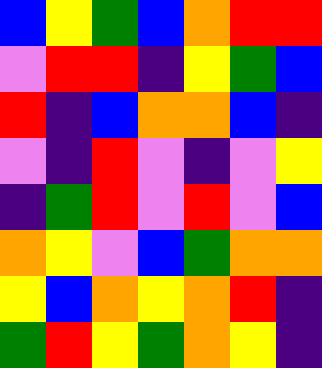[["blue", "yellow", "green", "blue", "orange", "red", "red"], ["violet", "red", "red", "indigo", "yellow", "green", "blue"], ["red", "indigo", "blue", "orange", "orange", "blue", "indigo"], ["violet", "indigo", "red", "violet", "indigo", "violet", "yellow"], ["indigo", "green", "red", "violet", "red", "violet", "blue"], ["orange", "yellow", "violet", "blue", "green", "orange", "orange"], ["yellow", "blue", "orange", "yellow", "orange", "red", "indigo"], ["green", "red", "yellow", "green", "orange", "yellow", "indigo"]]